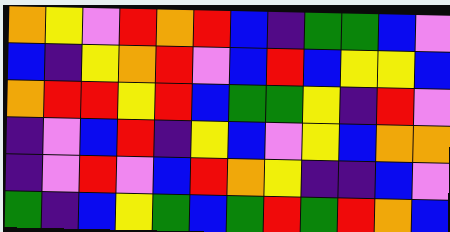[["orange", "yellow", "violet", "red", "orange", "red", "blue", "indigo", "green", "green", "blue", "violet"], ["blue", "indigo", "yellow", "orange", "red", "violet", "blue", "red", "blue", "yellow", "yellow", "blue"], ["orange", "red", "red", "yellow", "red", "blue", "green", "green", "yellow", "indigo", "red", "violet"], ["indigo", "violet", "blue", "red", "indigo", "yellow", "blue", "violet", "yellow", "blue", "orange", "orange"], ["indigo", "violet", "red", "violet", "blue", "red", "orange", "yellow", "indigo", "indigo", "blue", "violet"], ["green", "indigo", "blue", "yellow", "green", "blue", "green", "red", "green", "red", "orange", "blue"]]